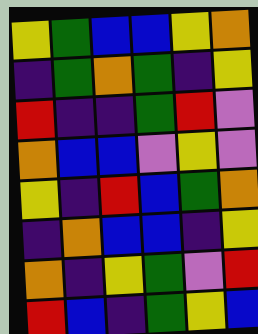[["yellow", "green", "blue", "blue", "yellow", "orange"], ["indigo", "green", "orange", "green", "indigo", "yellow"], ["red", "indigo", "indigo", "green", "red", "violet"], ["orange", "blue", "blue", "violet", "yellow", "violet"], ["yellow", "indigo", "red", "blue", "green", "orange"], ["indigo", "orange", "blue", "blue", "indigo", "yellow"], ["orange", "indigo", "yellow", "green", "violet", "red"], ["red", "blue", "indigo", "green", "yellow", "blue"]]